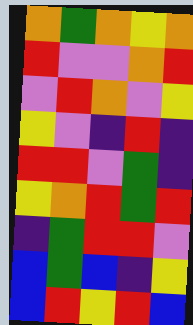[["orange", "green", "orange", "yellow", "orange"], ["red", "violet", "violet", "orange", "red"], ["violet", "red", "orange", "violet", "yellow"], ["yellow", "violet", "indigo", "red", "indigo"], ["red", "red", "violet", "green", "indigo"], ["yellow", "orange", "red", "green", "red"], ["indigo", "green", "red", "red", "violet"], ["blue", "green", "blue", "indigo", "yellow"], ["blue", "red", "yellow", "red", "blue"]]